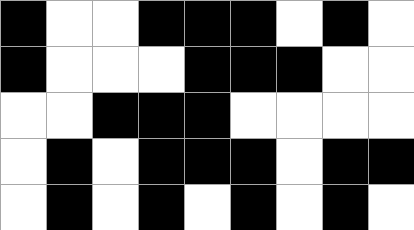[["black", "white", "white", "black", "black", "black", "white", "black", "white"], ["black", "white", "white", "white", "black", "black", "black", "white", "white"], ["white", "white", "black", "black", "black", "white", "white", "white", "white"], ["white", "black", "white", "black", "black", "black", "white", "black", "black"], ["white", "black", "white", "black", "white", "black", "white", "black", "white"]]